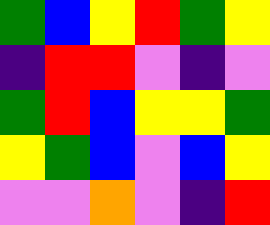[["green", "blue", "yellow", "red", "green", "yellow"], ["indigo", "red", "red", "violet", "indigo", "violet"], ["green", "red", "blue", "yellow", "yellow", "green"], ["yellow", "green", "blue", "violet", "blue", "yellow"], ["violet", "violet", "orange", "violet", "indigo", "red"]]